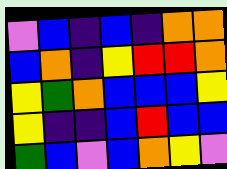[["violet", "blue", "indigo", "blue", "indigo", "orange", "orange"], ["blue", "orange", "indigo", "yellow", "red", "red", "orange"], ["yellow", "green", "orange", "blue", "blue", "blue", "yellow"], ["yellow", "indigo", "indigo", "blue", "red", "blue", "blue"], ["green", "blue", "violet", "blue", "orange", "yellow", "violet"]]